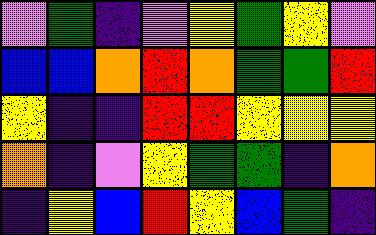[["violet", "green", "indigo", "violet", "yellow", "green", "yellow", "violet"], ["blue", "blue", "orange", "red", "orange", "green", "green", "red"], ["yellow", "indigo", "indigo", "red", "red", "yellow", "yellow", "yellow"], ["orange", "indigo", "violet", "yellow", "green", "green", "indigo", "orange"], ["indigo", "yellow", "blue", "red", "yellow", "blue", "green", "indigo"]]